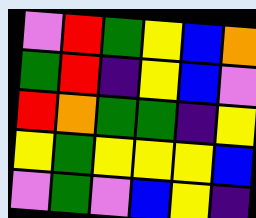[["violet", "red", "green", "yellow", "blue", "orange"], ["green", "red", "indigo", "yellow", "blue", "violet"], ["red", "orange", "green", "green", "indigo", "yellow"], ["yellow", "green", "yellow", "yellow", "yellow", "blue"], ["violet", "green", "violet", "blue", "yellow", "indigo"]]